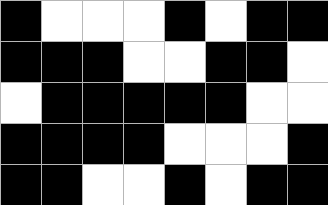[["black", "white", "white", "white", "black", "white", "black", "black"], ["black", "black", "black", "white", "white", "black", "black", "white"], ["white", "black", "black", "black", "black", "black", "white", "white"], ["black", "black", "black", "black", "white", "white", "white", "black"], ["black", "black", "white", "white", "black", "white", "black", "black"]]